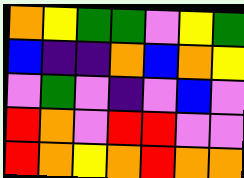[["orange", "yellow", "green", "green", "violet", "yellow", "green"], ["blue", "indigo", "indigo", "orange", "blue", "orange", "yellow"], ["violet", "green", "violet", "indigo", "violet", "blue", "violet"], ["red", "orange", "violet", "red", "red", "violet", "violet"], ["red", "orange", "yellow", "orange", "red", "orange", "orange"]]